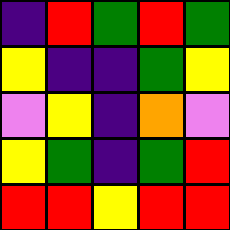[["indigo", "red", "green", "red", "green"], ["yellow", "indigo", "indigo", "green", "yellow"], ["violet", "yellow", "indigo", "orange", "violet"], ["yellow", "green", "indigo", "green", "red"], ["red", "red", "yellow", "red", "red"]]